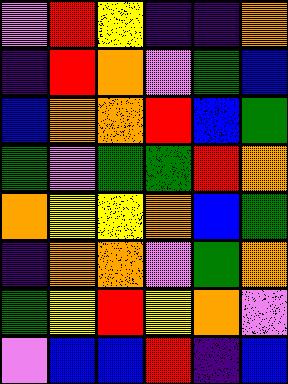[["violet", "red", "yellow", "indigo", "indigo", "orange"], ["indigo", "red", "orange", "violet", "green", "blue"], ["blue", "orange", "orange", "red", "blue", "green"], ["green", "violet", "green", "green", "red", "orange"], ["orange", "yellow", "yellow", "orange", "blue", "green"], ["indigo", "orange", "orange", "violet", "green", "orange"], ["green", "yellow", "red", "yellow", "orange", "violet"], ["violet", "blue", "blue", "red", "indigo", "blue"]]